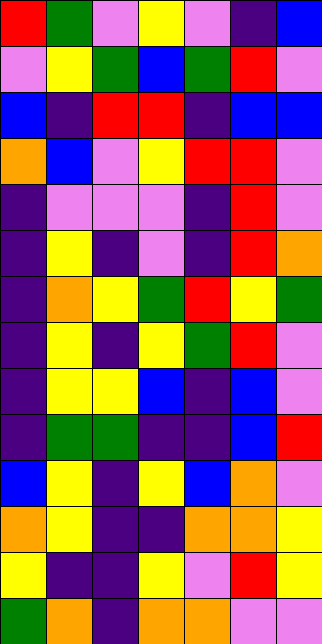[["red", "green", "violet", "yellow", "violet", "indigo", "blue"], ["violet", "yellow", "green", "blue", "green", "red", "violet"], ["blue", "indigo", "red", "red", "indigo", "blue", "blue"], ["orange", "blue", "violet", "yellow", "red", "red", "violet"], ["indigo", "violet", "violet", "violet", "indigo", "red", "violet"], ["indigo", "yellow", "indigo", "violet", "indigo", "red", "orange"], ["indigo", "orange", "yellow", "green", "red", "yellow", "green"], ["indigo", "yellow", "indigo", "yellow", "green", "red", "violet"], ["indigo", "yellow", "yellow", "blue", "indigo", "blue", "violet"], ["indigo", "green", "green", "indigo", "indigo", "blue", "red"], ["blue", "yellow", "indigo", "yellow", "blue", "orange", "violet"], ["orange", "yellow", "indigo", "indigo", "orange", "orange", "yellow"], ["yellow", "indigo", "indigo", "yellow", "violet", "red", "yellow"], ["green", "orange", "indigo", "orange", "orange", "violet", "violet"]]